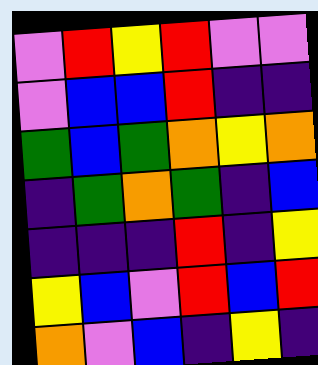[["violet", "red", "yellow", "red", "violet", "violet"], ["violet", "blue", "blue", "red", "indigo", "indigo"], ["green", "blue", "green", "orange", "yellow", "orange"], ["indigo", "green", "orange", "green", "indigo", "blue"], ["indigo", "indigo", "indigo", "red", "indigo", "yellow"], ["yellow", "blue", "violet", "red", "blue", "red"], ["orange", "violet", "blue", "indigo", "yellow", "indigo"]]